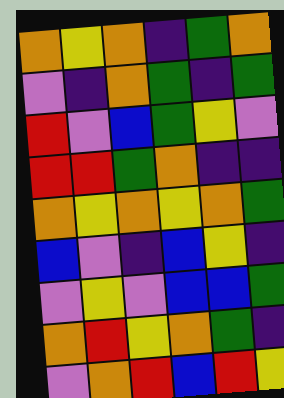[["orange", "yellow", "orange", "indigo", "green", "orange"], ["violet", "indigo", "orange", "green", "indigo", "green"], ["red", "violet", "blue", "green", "yellow", "violet"], ["red", "red", "green", "orange", "indigo", "indigo"], ["orange", "yellow", "orange", "yellow", "orange", "green"], ["blue", "violet", "indigo", "blue", "yellow", "indigo"], ["violet", "yellow", "violet", "blue", "blue", "green"], ["orange", "red", "yellow", "orange", "green", "indigo"], ["violet", "orange", "red", "blue", "red", "yellow"]]